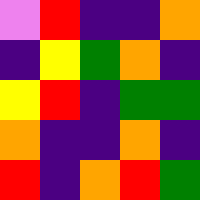[["violet", "red", "indigo", "indigo", "orange"], ["indigo", "yellow", "green", "orange", "indigo"], ["yellow", "red", "indigo", "green", "green"], ["orange", "indigo", "indigo", "orange", "indigo"], ["red", "indigo", "orange", "red", "green"]]